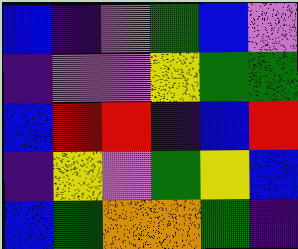[["blue", "indigo", "violet", "green", "blue", "violet"], ["indigo", "violet", "violet", "yellow", "green", "green"], ["blue", "red", "red", "indigo", "blue", "red"], ["indigo", "yellow", "violet", "green", "yellow", "blue"], ["blue", "green", "orange", "orange", "green", "indigo"]]